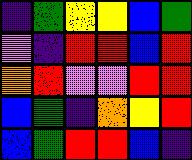[["indigo", "green", "yellow", "yellow", "blue", "green"], ["violet", "indigo", "red", "red", "blue", "red"], ["orange", "red", "violet", "violet", "red", "red"], ["blue", "green", "indigo", "orange", "yellow", "red"], ["blue", "green", "red", "red", "blue", "indigo"]]